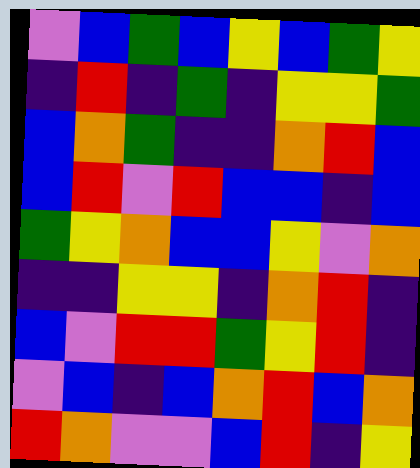[["violet", "blue", "green", "blue", "yellow", "blue", "green", "yellow"], ["indigo", "red", "indigo", "green", "indigo", "yellow", "yellow", "green"], ["blue", "orange", "green", "indigo", "indigo", "orange", "red", "blue"], ["blue", "red", "violet", "red", "blue", "blue", "indigo", "blue"], ["green", "yellow", "orange", "blue", "blue", "yellow", "violet", "orange"], ["indigo", "indigo", "yellow", "yellow", "indigo", "orange", "red", "indigo"], ["blue", "violet", "red", "red", "green", "yellow", "red", "indigo"], ["violet", "blue", "indigo", "blue", "orange", "red", "blue", "orange"], ["red", "orange", "violet", "violet", "blue", "red", "indigo", "yellow"]]